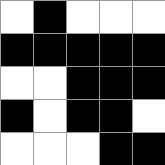[["white", "black", "white", "white", "white"], ["black", "black", "black", "black", "black"], ["white", "white", "black", "black", "black"], ["black", "white", "black", "black", "white"], ["white", "white", "white", "black", "black"]]